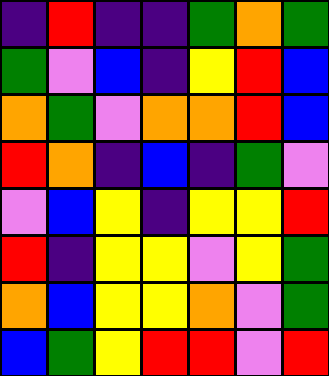[["indigo", "red", "indigo", "indigo", "green", "orange", "green"], ["green", "violet", "blue", "indigo", "yellow", "red", "blue"], ["orange", "green", "violet", "orange", "orange", "red", "blue"], ["red", "orange", "indigo", "blue", "indigo", "green", "violet"], ["violet", "blue", "yellow", "indigo", "yellow", "yellow", "red"], ["red", "indigo", "yellow", "yellow", "violet", "yellow", "green"], ["orange", "blue", "yellow", "yellow", "orange", "violet", "green"], ["blue", "green", "yellow", "red", "red", "violet", "red"]]